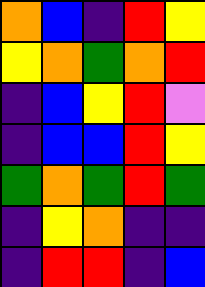[["orange", "blue", "indigo", "red", "yellow"], ["yellow", "orange", "green", "orange", "red"], ["indigo", "blue", "yellow", "red", "violet"], ["indigo", "blue", "blue", "red", "yellow"], ["green", "orange", "green", "red", "green"], ["indigo", "yellow", "orange", "indigo", "indigo"], ["indigo", "red", "red", "indigo", "blue"]]